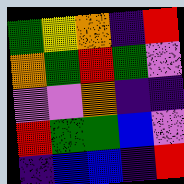[["green", "yellow", "orange", "indigo", "red"], ["orange", "green", "red", "green", "violet"], ["violet", "violet", "orange", "indigo", "indigo"], ["red", "green", "green", "blue", "violet"], ["indigo", "blue", "blue", "indigo", "red"]]